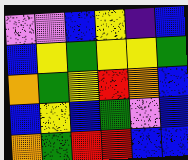[["violet", "violet", "blue", "yellow", "indigo", "blue"], ["blue", "yellow", "green", "yellow", "yellow", "green"], ["orange", "green", "yellow", "red", "orange", "blue"], ["blue", "yellow", "blue", "green", "violet", "blue"], ["orange", "green", "red", "red", "blue", "blue"]]